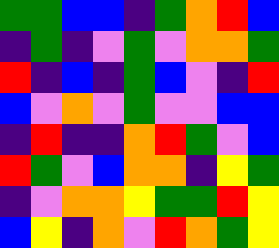[["green", "green", "blue", "blue", "indigo", "green", "orange", "red", "blue"], ["indigo", "green", "indigo", "violet", "green", "violet", "orange", "orange", "green"], ["red", "indigo", "blue", "indigo", "green", "blue", "violet", "indigo", "red"], ["blue", "violet", "orange", "violet", "green", "violet", "violet", "blue", "blue"], ["indigo", "red", "indigo", "indigo", "orange", "red", "green", "violet", "blue"], ["red", "green", "violet", "blue", "orange", "orange", "indigo", "yellow", "green"], ["indigo", "violet", "orange", "orange", "yellow", "green", "green", "red", "yellow"], ["blue", "yellow", "indigo", "orange", "violet", "red", "orange", "green", "yellow"]]